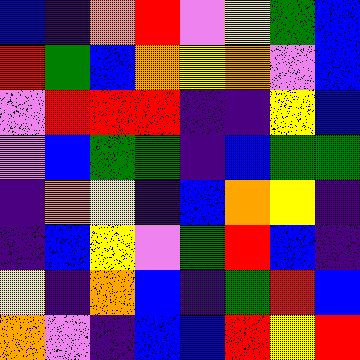[["blue", "indigo", "orange", "red", "violet", "yellow", "green", "blue"], ["red", "green", "blue", "orange", "yellow", "orange", "violet", "blue"], ["violet", "red", "red", "red", "indigo", "indigo", "yellow", "blue"], ["violet", "blue", "green", "green", "indigo", "blue", "green", "green"], ["indigo", "orange", "yellow", "indigo", "blue", "orange", "yellow", "indigo"], ["indigo", "blue", "yellow", "violet", "green", "red", "blue", "indigo"], ["yellow", "indigo", "orange", "blue", "indigo", "green", "red", "blue"], ["orange", "violet", "indigo", "blue", "blue", "red", "yellow", "red"]]